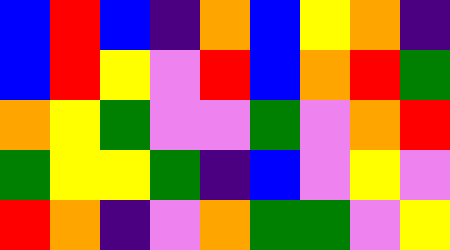[["blue", "red", "blue", "indigo", "orange", "blue", "yellow", "orange", "indigo"], ["blue", "red", "yellow", "violet", "red", "blue", "orange", "red", "green"], ["orange", "yellow", "green", "violet", "violet", "green", "violet", "orange", "red"], ["green", "yellow", "yellow", "green", "indigo", "blue", "violet", "yellow", "violet"], ["red", "orange", "indigo", "violet", "orange", "green", "green", "violet", "yellow"]]